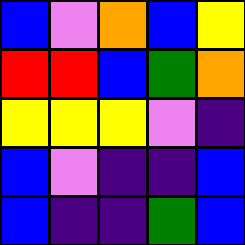[["blue", "violet", "orange", "blue", "yellow"], ["red", "red", "blue", "green", "orange"], ["yellow", "yellow", "yellow", "violet", "indigo"], ["blue", "violet", "indigo", "indigo", "blue"], ["blue", "indigo", "indigo", "green", "blue"]]